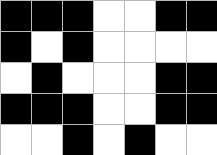[["black", "black", "black", "white", "white", "black", "black"], ["black", "white", "black", "white", "white", "white", "white"], ["white", "black", "white", "white", "white", "black", "black"], ["black", "black", "black", "white", "white", "black", "black"], ["white", "white", "black", "white", "black", "white", "white"]]